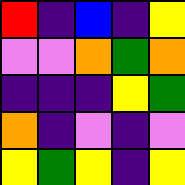[["red", "indigo", "blue", "indigo", "yellow"], ["violet", "violet", "orange", "green", "orange"], ["indigo", "indigo", "indigo", "yellow", "green"], ["orange", "indigo", "violet", "indigo", "violet"], ["yellow", "green", "yellow", "indigo", "yellow"]]